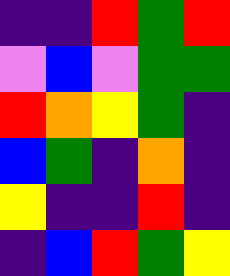[["indigo", "indigo", "red", "green", "red"], ["violet", "blue", "violet", "green", "green"], ["red", "orange", "yellow", "green", "indigo"], ["blue", "green", "indigo", "orange", "indigo"], ["yellow", "indigo", "indigo", "red", "indigo"], ["indigo", "blue", "red", "green", "yellow"]]